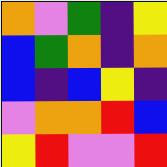[["orange", "violet", "green", "indigo", "yellow"], ["blue", "green", "orange", "indigo", "orange"], ["blue", "indigo", "blue", "yellow", "indigo"], ["violet", "orange", "orange", "red", "blue"], ["yellow", "red", "violet", "violet", "red"]]